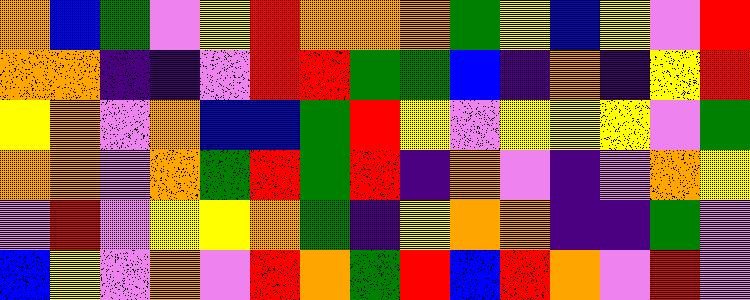[["orange", "blue", "green", "violet", "yellow", "red", "orange", "orange", "orange", "green", "yellow", "blue", "yellow", "violet", "red"], ["orange", "orange", "indigo", "indigo", "violet", "red", "red", "green", "green", "blue", "indigo", "orange", "indigo", "yellow", "red"], ["yellow", "orange", "violet", "orange", "blue", "blue", "green", "red", "yellow", "violet", "yellow", "yellow", "yellow", "violet", "green"], ["orange", "orange", "violet", "orange", "green", "red", "green", "red", "indigo", "orange", "violet", "indigo", "violet", "orange", "yellow"], ["violet", "red", "violet", "yellow", "yellow", "orange", "green", "indigo", "yellow", "orange", "orange", "indigo", "indigo", "green", "violet"], ["blue", "yellow", "violet", "orange", "violet", "red", "orange", "green", "red", "blue", "red", "orange", "violet", "red", "violet"]]